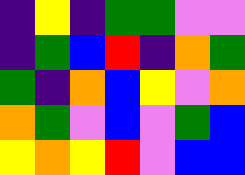[["indigo", "yellow", "indigo", "green", "green", "violet", "violet"], ["indigo", "green", "blue", "red", "indigo", "orange", "green"], ["green", "indigo", "orange", "blue", "yellow", "violet", "orange"], ["orange", "green", "violet", "blue", "violet", "green", "blue"], ["yellow", "orange", "yellow", "red", "violet", "blue", "blue"]]